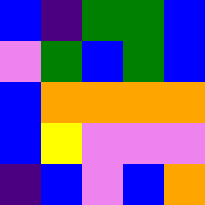[["blue", "indigo", "green", "green", "blue"], ["violet", "green", "blue", "green", "blue"], ["blue", "orange", "orange", "orange", "orange"], ["blue", "yellow", "violet", "violet", "violet"], ["indigo", "blue", "violet", "blue", "orange"]]